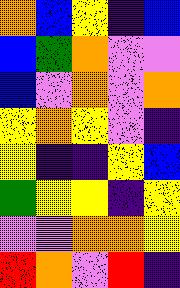[["orange", "blue", "yellow", "indigo", "blue"], ["blue", "green", "orange", "violet", "violet"], ["blue", "violet", "orange", "violet", "orange"], ["yellow", "orange", "yellow", "violet", "indigo"], ["yellow", "indigo", "indigo", "yellow", "blue"], ["green", "yellow", "yellow", "indigo", "yellow"], ["violet", "violet", "orange", "orange", "yellow"], ["red", "orange", "violet", "red", "indigo"]]